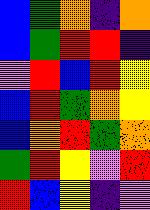[["blue", "green", "orange", "indigo", "orange"], ["blue", "green", "red", "red", "indigo"], ["violet", "red", "blue", "red", "yellow"], ["blue", "red", "green", "orange", "yellow"], ["blue", "orange", "red", "green", "orange"], ["green", "red", "yellow", "violet", "red"], ["red", "blue", "yellow", "indigo", "violet"]]